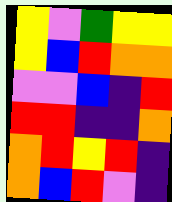[["yellow", "violet", "green", "yellow", "yellow"], ["yellow", "blue", "red", "orange", "orange"], ["violet", "violet", "blue", "indigo", "red"], ["red", "red", "indigo", "indigo", "orange"], ["orange", "red", "yellow", "red", "indigo"], ["orange", "blue", "red", "violet", "indigo"]]